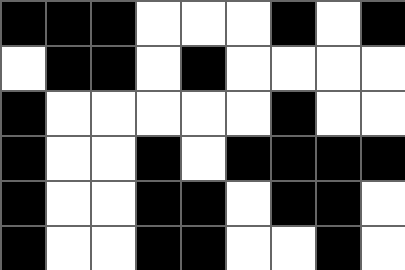[["black", "black", "black", "white", "white", "white", "black", "white", "black"], ["white", "black", "black", "white", "black", "white", "white", "white", "white"], ["black", "white", "white", "white", "white", "white", "black", "white", "white"], ["black", "white", "white", "black", "white", "black", "black", "black", "black"], ["black", "white", "white", "black", "black", "white", "black", "black", "white"], ["black", "white", "white", "black", "black", "white", "white", "black", "white"]]